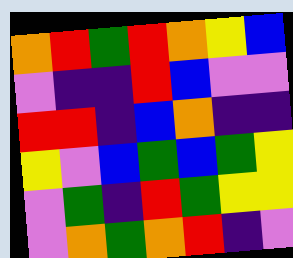[["orange", "red", "green", "red", "orange", "yellow", "blue"], ["violet", "indigo", "indigo", "red", "blue", "violet", "violet"], ["red", "red", "indigo", "blue", "orange", "indigo", "indigo"], ["yellow", "violet", "blue", "green", "blue", "green", "yellow"], ["violet", "green", "indigo", "red", "green", "yellow", "yellow"], ["violet", "orange", "green", "orange", "red", "indigo", "violet"]]